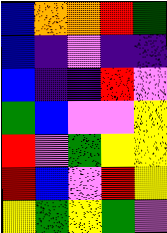[["blue", "orange", "orange", "red", "green"], ["blue", "indigo", "violet", "indigo", "indigo"], ["blue", "indigo", "indigo", "red", "violet"], ["green", "blue", "violet", "violet", "yellow"], ["red", "violet", "green", "yellow", "yellow"], ["red", "blue", "violet", "red", "yellow"], ["yellow", "green", "yellow", "green", "violet"]]